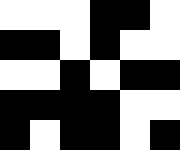[["white", "white", "white", "black", "black", "white"], ["black", "black", "white", "black", "white", "white"], ["white", "white", "black", "white", "black", "black"], ["black", "black", "black", "black", "white", "white"], ["black", "white", "black", "black", "white", "black"]]